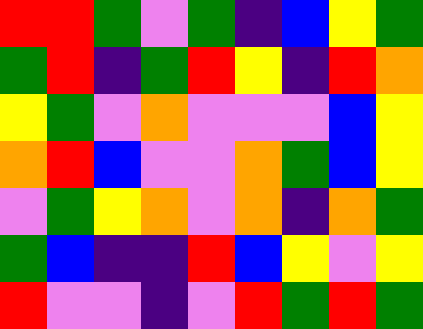[["red", "red", "green", "violet", "green", "indigo", "blue", "yellow", "green"], ["green", "red", "indigo", "green", "red", "yellow", "indigo", "red", "orange"], ["yellow", "green", "violet", "orange", "violet", "violet", "violet", "blue", "yellow"], ["orange", "red", "blue", "violet", "violet", "orange", "green", "blue", "yellow"], ["violet", "green", "yellow", "orange", "violet", "orange", "indigo", "orange", "green"], ["green", "blue", "indigo", "indigo", "red", "blue", "yellow", "violet", "yellow"], ["red", "violet", "violet", "indigo", "violet", "red", "green", "red", "green"]]